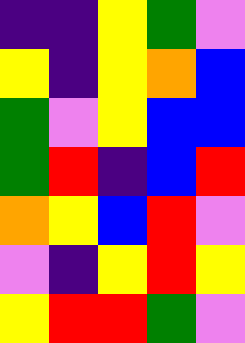[["indigo", "indigo", "yellow", "green", "violet"], ["yellow", "indigo", "yellow", "orange", "blue"], ["green", "violet", "yellow", "blue", "blue"], ["green", "red", "indigo", "blue", "red"], ["orange", "yellow", "blue", "red", "violet"], ["violet", "indigo", "yellow", "red", "yellow"], ["yellow", "red", "red", "green", "violet"]]